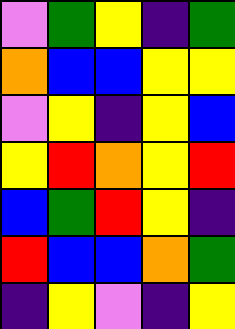[["violet", "green", "yellow", "indigo", "green"], ["orange", "blue", "blue", "yellow", "yellow"], ["violet", "yellow", "indigo", "yellow", "blue"], ["yellow", "red", "orange", "yellow", "red"], ["blue", "green", "red", "yellow", "indigo"], ["red", "blue", "blue", "orange", "green"], ["indigo", "yellow", "violet", "indigo", "yellow"]]